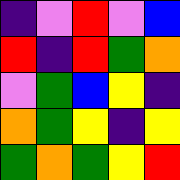[["indigo", "violet", "red", "violet", "blue"], ["red", "indigo", "red", "green", "orange"], ["violet", "green", "blue", "yellow", "indigo"], ["orange", "green", "yellow", "indigo", "yellow"], ["green", "orange", "green", "yellow", "red"]]